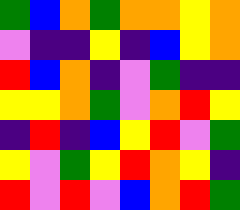[["green", "blue", "orange", "green", "orange", "orange", "yellow", "orange"], ["violet", "indigo", "indigo", "yellow", "indigo", "blue", "yellow", "orange"], ["red", "blue", "orange", "indigo", "violet", "green", "indigo", "indigo"], ["yellow", "yellow", "orange", "green", "violet", "orange", "red", "yellow"], ["indigo", "red", "indigo", "blue", "yellow", "red", "violet", "green"], ["yellow", "violet", "green", "yellow", "red", "orange", "yellow", "indigo"], ["red", "violet", "red", "violet", "blue", "orange", "red", "green"]]